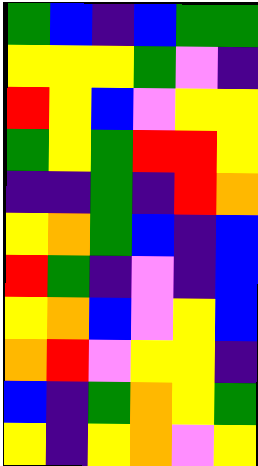[["green", "blue", "indigo", "blue", "green", "green"], ["yellow", "yellow", "yellow", "green", "violet", "indigo"], ["red", "yellow", "blue", "violet", "yellow", "yellow"], ["green", "yellow", "green", "red", "red", "yellow"], ["indigo", "indigo", "green", "indigo", "red", "orange"], ["yellow", "orange", "green", "blue", "indigo", "blue"], ["red", "green", "indigo", "violet", "indigo", "blue"], ["yellow", "orange", "blue", "violet", "yellow", "blue"], ["orange", "red", "violet", "yellow", "yellow", "indigo"], ["blue", "indigo", "green", "orange", "yellow", "green"], ["yellow", "indigo", "yellow", "orange", "violet", "yellow"]]